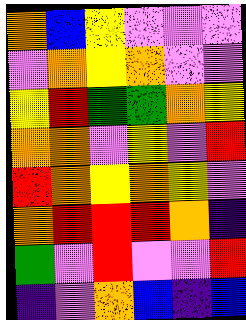[["orange", "blue", "yellow", "violet", "violet", "violet"], ["violet", "orange", "yellow", "orange", "violet", "violet"], ["yellow", "red", "green", "green", "orange", "yellow"], ["orange", "orange", "violet", "yellow", "violet", "red"], ["red", "orange", "yellow", "orange", "yellow", "violet"], ["orange", "red", "red", "red", "orange", "indigo"], ["green", "violet", "red", "violet", "violet", "red"], ["indigo", "violet", "orange", "blue", "indigo", "blue"]]